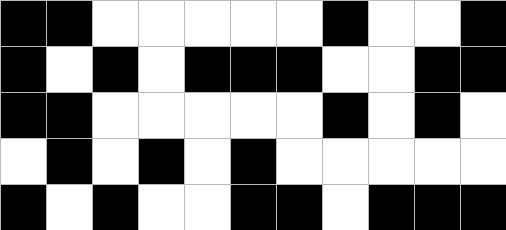[["black", "black", "white", "white", "white", "white", "white", "black", "white", "white", "black"], ["black", "white", "black", "white", "black", "black", "black", "white", "white", "black", "black"], ["black", "black", "white", "white", "white", "white", "white", "black", "white", "black", "white"], ["white", "black", "white", "black", "white", "black", "white", "white", "white", "white", "white"], ["black", "white", "black", "white", "white", "black", "black", "white", "black", "black", "black"]]